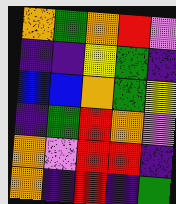[["orange", "green", "orange", "red", "violet"], ["indigo", "indigo", "yellow", "green", "indigo"], ["blue", "blue", "orange", "green", "yellow"], ["indigo", "green", "red", "orange", "violet"], ["orange", "violet", "red", "red", "indigo"], ["orange", "indigo", "red", "indigo", "green"]]